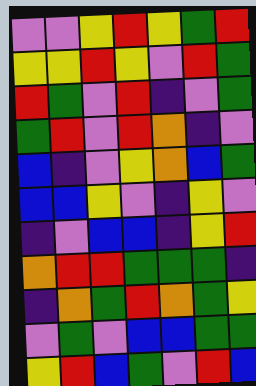[["violet", "violet", "yellow", "red", "yellow", "green", "red"], ["yellow", "yellow", "red", "yellow", "violet", "red", "green"], ["red", "green", "violet", "red", "indigo", "violet", "green"], ["green", "red", "violet", "red", "orange", "indigo", "violet"], ["blue", "indigo", "violet", "yellow", "orange", "blue", "green"], ["blue", "blue", "yellow", "violet", "indigo", "yellow", "violet"], ["indigo", "violet", "blue", "blue", "indigo", "yellow", "red"], ["orange", "red", "red", "green", "green", "green", "indigo"], ["indigo", "orange", "green", "red", "orange", "green", "yellow"], ["violet", "green", "violet", "blue", "blue", "green", "green"], ["yellow", "red", "blue", "green", "violet", "red", "blue"]]